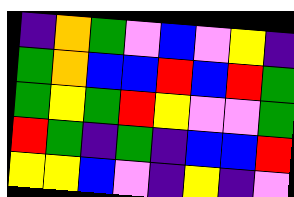[["indigo", "orange", "green", "violet", "blue", "violet", "yellow", "indigo"], ["green", "orange", "blue", "blue", "red", "blue", "red", "green"], ["green", "yellow", "green", "red", "yellow", "violet", "violet", "green"], ["red", "green", "indigo", "green", "indigo", "blue", "blue", "red"], ["yellow", "yellow", "blue", "violet", "indigo", "yellow", "indigo", "violet"]]